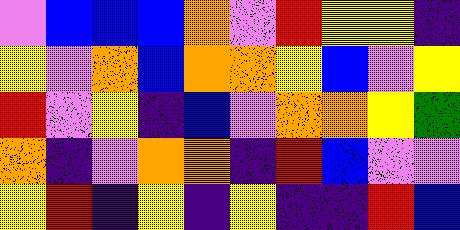[["violet", "blue", "blue", "blue", "orange", "violet", "red", "yellow", "yellow", "indigo"], ["yellow", "violet", "orange", "blue", "orange", "orange", "yellow", "blue", "violet", "yellow"], ["red", "violet", "yellow", "indigo", "blue", "violet", "orange", "orange", "yellow", "green"], ["orange", "indigo", "violet", "orange", "orange", "indigo", "red", "blue", "violet", "violet"], ["yellow", "red", "indigo", "yellow", "indigo", "yellow", "indigo", "indigo", "red", "blue"]]